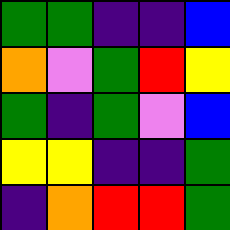[["green", "green", "indigo", "indigo", "blue"], ["orange", "violet", "green", "red", "yellow"], ["green", "indigo", "green", "violet", "blue"], ["yellow", "yellow", "indigo", "indigo", "green"], ["indigo", "orange", "red", "red", "green"]]